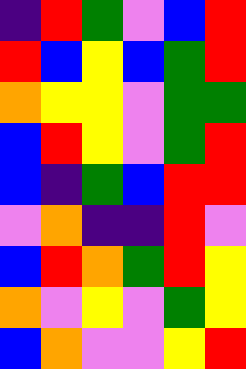[["indigo", "red", "green", "violet", "blue", "red"], ["red", "blue", "yellow", "blue", "green", "red"], ["orange", "yellow", "yellow", "violet", "green", "green"], ["blue", "red", "yellow", "violet", "green", "red"], ["blue", "indigo", "green", "blue", "red", "red"], ["violet", "orange", "indigo", "indigo", "red", "violet"], ["blue", "red", "orange", "green", "red", "yellow"], ["orange", "violet", "yellow", "violet", "green", "yellow"], ["blue", "orange", "violet", "violet", "yellow", "red"]]